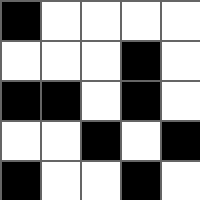[["black", "white", "white", "white", "white"], ["white", "white", "white", "black", "white"], ["black", "black", "white", "black", "white"], ["white", "white", "black", "white", "black"], ["black", "white", "white", "black", "white"]]